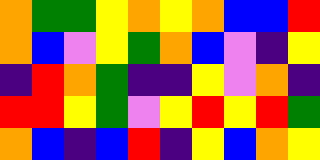[["orange", "green", "green", "yellow", "orange", "yellow", "orange", "blue", "blue", "red"], ["orange", "blue", "violet", "yellow", "green", "orange", "blue", "violet", "indigo", "yellow"], ["indigo", "red", "orange", "green", "indigo", "indigo", "yellow", "violet", "orange", "indigo"], ["red", "red", "yellow", "green", "violet", "yellow", "red", "yellow", "red", "green"], ["orange", "blue", "indigo", "blue", "red", "indigo", "yellow", "blue", "orange", "yellow"]]